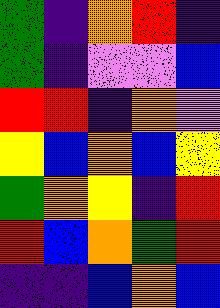[["green", "indigo", "orange", "red", "indigo"], ["green", "indigo", "violet", "violet", "blue"], ["red", "red", "indigo", "orange", "violet"], ["yellow", "blue", "orange", "blue", "yellow"], ["green", "orange", "yellow", "indigo", "red"], ["red", "blue", "orange", "green", "red"], ["indigo", "indigo", "blue", "orange", "blue"]]